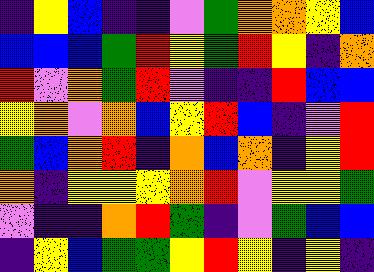[["indigo", "yellow", "blue", "indigo", "indigo", "violet", "green", "orange", "orange", "yellow", "blue"], ["blue", "blue", "blue", "green", "red", "yellow", "green", "red", "yellow", "indigo", "orange"], ["red", "violet", "orange", "green", "red", "violet", "indigo", "indigo", "red", "blue", "blue"], ["yellow", "orange", "violet", "orange", "blue", "yellow", "red", "blue", "indigo", "violet", "red"], ["green", "blue", "orange", "red", "indigo", "orange", "blue", "orange", "indigo", "yellow", "red"], ["orange", "indigo", "yellow", "yellow", "yellow", "orange", "red", "violet", "yellow", "yellow", "green"], ["violet", "indigo", "indigo", "orange", "red", "green", "indigo", "violet", "green", "blue", "blue"], ["indigo", "yellow", "blue", "green", "green", "yellow", "red", "yellow", "indigo", "yellow", "indigo"]]